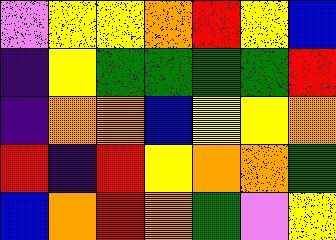[["violet", "yellow", "yellow", "orange", "red", "yellow", "blue"], ["indigo", "yellow", "green", "green", "green", "green", "red"], ["indigo", "orange", "orange", "blue", "yellow", "yellow", "orange"], ["red", "indigo", "red", "yellow", "orange", "orange", "green"], ["blue", "orange", "red", "orange", "green", "violet", "yellow"]]